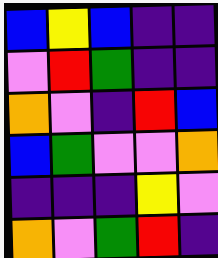[["blue", "yellow", "blue", "indigo", "indigo"], ["violet", "red", "green", "indigo", "indigo"], ["orange", "violet", "indigo", "red", "blue"], ["blue", "green", "violet", "violet", "orange"], ["indigo", "indigo", "indigo", "yellow", "violet"], ["orange", "violet", "green", "red", "indigo"]]